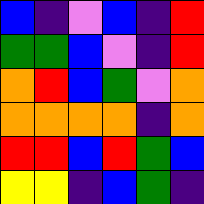[["blue", "indigo", "violet", "blue", "indigo", "red"], ["green", "green", "blue", "violet", "indigo", "red"], ["orange", "red", "blue", "green", "violet", "orange"], ["orange", "orange", "orange", "orange", "indigo", "orange"], ["red", "red", "blue", "red", "green", "blue"], ["yellow", "yellow", "indigo", "blue", "green", "indigo"]]